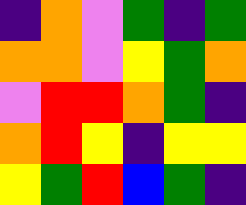[["indigo", "orange", "violet", "green", "indigo", "green"], ["orange", "orange", "violet", "yellow", "green", "orange"], ["violet", "red", "red", "orange", "green", "indigo"], ["orange", "red", "yellow", "indigo", "yellow", "yellow"], ["yellow", "green", "red", "blue", "green", "indigo"]]